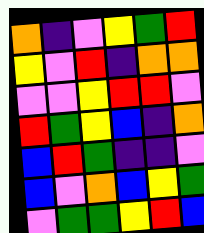[["orange", "indigo", "violet", "yellow", "green", "red"], ["yellow", "violet", "red", "indigo", "orange", "orange"], ["violet", "violet", "yellow", "red", "red", "violet"], ["red", "green", "yellow", "blue", "indigo", "orange"], ["blue", "red", "green", "indigo", "indigo", "violet"], ["blue", "violet", "orange", "blue", "yellow", "green"], ["violet", "green", "green", "yellow", "red", "blue"]]